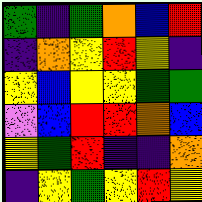[["green", "indigo", "green", "orange", "blue", "red"], ["indigo", "orange", "yellow", "red", "yellow", "indigo"], ["yellow", "blue", "yellow", "yellow", "green", "green"], ["violet", "blue", "red", "red", "orange", "blue"], ["yellow", "green", "red", "indigo", "indigo", "orange"], ["indigo", "yellow", "green", "yellow", "red", "yellow"]]